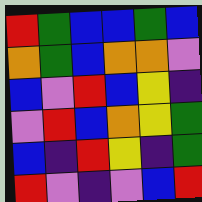[["red", "green", "blue", "blue", "green", "blue"], ["orange", "green", "blue", "orange", "orange", "violet"], ["blue", "violet", "red", "blue", "yellow", "indigo"], ["violet", "red", "blue", "orange", "yellow", "green"], ["blue", "indigo", "red", "yellow", "indigo", "green"], ["red", "violet", "indigo", "violet", "blue", "red"]]